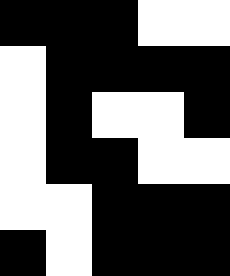[["black", "black", "black", "white", "white"], ["white", "black", "black", "black", "black"], ["white", "black", "white", "white", "black"], ["white", "black", "black", "white", "white"], ["white", "white", "black", "black", "black"], ["black", "white", "black", "black", "black"]]